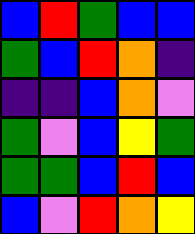[["blue", "red", "green", "blue", "blue"], ["green", "blue", "red", "orange", "indigo"], ["indigo", "indigo", "blue", "orange", "violet"], ["green", "violet", "blue", "yellow", "green"], ["green", "green", "blue", "red", "blue"], ["blue", "violet", "red", "orange", "yellow"]]